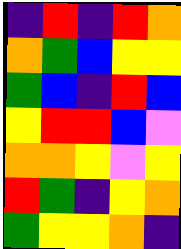[["indigo", "red", "indigo", "red", "orange"], ["orange", "green", "blue", "yellow", "yellow"], ["green", "blue", "indigo", "red", "blue"], ["yellow", "red", "red", "blue", "violet"], ["orange", "orange", "yellow", "violet", "yellow"], ["red", "green", "indigo", "yellow", "orange"], ["green", "yellow", "yellow", "orange", "indigo"]]